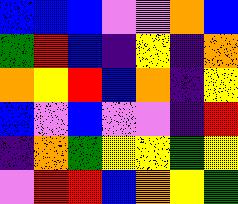[["blue", "blue", "blue", "violet", "violet", "orange", "blue"], ["green", "red", "blue", "indigo", "yellow", "indigo", "orange"], ["orange", "yellow", "red", "blue", "orange", "indigo", "yellow"], ["blue", "violet", "blue", "violet", "violet", "indigo", "red"], ["indigo", "orange", "green", "yellow", "yellow", "green", "yellow"], ["violet", "red", "red", "blue", "orange", "yellow", "green"]]